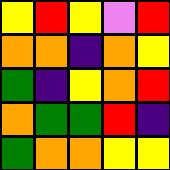[["yellow", "red", "yellow", "violet", "red"], ["orange", "orange", "indigo", "orange", "yellow"], ["green", "indigo", "yellow", "orange", "red"], ["orange", "green", "green", "red", "indigo"], ["green", "orange", "orange", "yellow", "yellow"]]